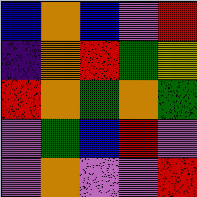[["blue", "orange", "blue", "violet", "red"], ["indigo", "orange", "red", "green", "yellow"], ["red", "orange", "green", "orange", "green"], ["violet", "green", "blue", "red", "violet"], ["violet", "orange", "violet", "violet", "red"]]